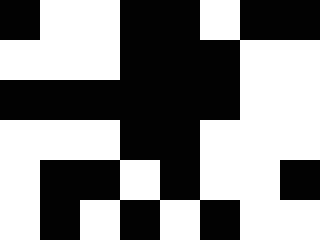[["black", "white", "white", "black", "black", "white", "black", "black"], ["white", "white", "white", "black", "black", "black", "white", "white"], ["black", "black", "black", "black", "black", "black", "white", "white"], ["white", "white", "white", "black", "black", "white", "white", "white"], ["white", "black", "black", "white", "black", "white", "white", "black"], ["white", "black", "white", "black", "white", "black", "white", "white"]]